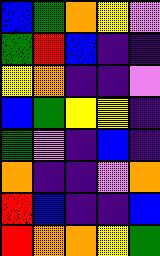[["blue", "green", "orange", "yellow", "violet"], ["green", "red", "blue", "indigo", "indigo"], ["yellow", "orange", "indigo", "indigo", "violet"], ["blue", "green", "yellow", "yellow", "indigo"], ["green", "violet", "indigo", "blue", "indigo"], ["orange", "indigo", "indigo", "violet", "orange"], ["red", "blue", "indigo", "indigo", "blue"], ["red", "orange", "orange", "yellow", "green"]]